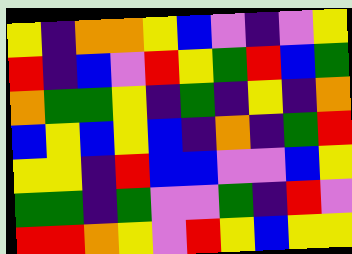[["yellow", "indigo", "orange", "orange", "yellow", "blue", "violet", "indigo", "violet", "yellow"], ["red", "indigo", "blue", "violet", "red", "yellow", "green", "red", "blue", "green"], ["orange", "green", "green", "yellow", "indigo", "green", "indigo", "yellow", "indigo", "orange"], ["blue", "yellow", "blue", "yellow", "blue", "indigo", "orange", "indigo", "green", "red"], ["yellow", "yellow", "indigo", "red", "blue", "blue", "violet", "violet", "blue", "yellow"], ["green", "green", "indigo", "green", "violet", "violet", "green", "indigo", "red", "violet"], ["red", "red", "orange", "yellow", "violet", "red", "yellow", "blue", "yellow", "yellow"]]